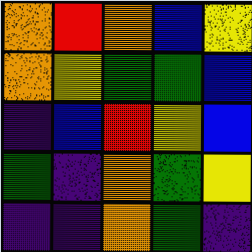[["orange", "red", "orange", "blue", "yellow"], ["orange", "yellow", "green", "green", "blue"], ["indigo", "blue", "red", "yellow", "blue"], ["green", "indigo", "orange", "green", "yellow"], ["indigo", "indigo", "orange", "green", "indigo"]]